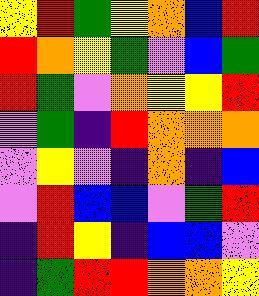[["yellow", "red", "green", "yellow", "orange", "blue", "red"], ["red", "orange", "yellow", "green", "violet", "blue", "green"], ["red", "green", "violet", "orange", "yellow", "yellow", "red"], ["violet", "green", "indigo", "red", "orange", "orange", "orange"], ["violet", "yellow", "violet", "indigo", "orange", "indigo", "blue"], ["violet", "red", "blue", "blue", "violet", "green", "red"], ["indigo", "red", "yellow", "indigo", "blue", "blue", "violet"], ["indigo", "green", "red", "red", "orange", "orange", "yellow"]]